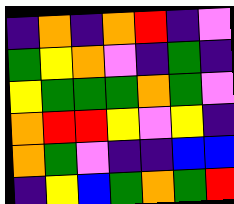[["indigo", "orange", "indigo", "orange", "red", "indigo", "violet"], ["green", "yellow", "orange", "violet", "indigo", "green", "indigo"], ["yellow", "green", "green", "green", "orange", "green", "violet"], ["orange", "red", "red", "yellow", "violet", "yellow", "indigo"], ["orange", "green", "violet", "indigo", "indigo", "blue", "blue"], ["indigo", "yellow", "blue", "green", "orange", "green", "red"]]